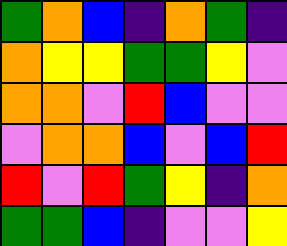[["green", "orange", "blue", "indigo", "orange", "green", "indigo"], ["orange", "yellow", "yellow", "green", "green", "yellow", "violet"], ["orange", "orange", "violet", "red", "blue", "violet", "violet"], ["violet", "orange", "orange", "blue", "violet", "blue", "red"], ["red", "violet", "red", "green", "yellow", "indigo", "orange"], ["green", "green", "blue", "indigo", "violet", "violet", "yellow"]]